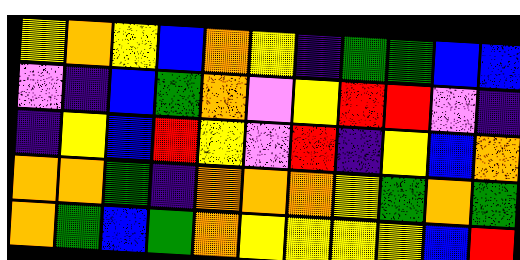[["yellow", "orange", "yellow", "blue", "orange", "yellow", "indigo", "green", "green", "blue", "blue"], ["violet", "indigo", "blue", "green", "orange", "violet", "yellow", "red", "red", "violet", "indigo"], ["indigo", "yellow", "blue", "red", "yellow", "violet", "red", "indigo", "yellow", "blue", "orange"], ["orange", "orange", "green", "indigo", "orange", "orange", "orange", "yellow", "green", "orange", "green"], ["orange", "green", "blue", "green", "orange", "yellow", "yellow", "yellow", "yellow", "blue", "red"]]